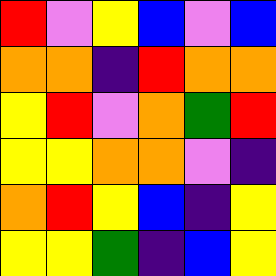[["red", "violet", "yellow", "blue", "violet", "blue"], ["orange", "orange", "indigo", "red", "orange", "orange"], ["yellow", "red", "violet", "orange", "green", "red"], ["yellow", "yellow", "orange", "orange", "violet", "indigo"], ["orange", "red", "yellow", "blue", "indigo", "yellow"], ["yellow", "yellow", "green", "indigo", "blue", "yellow"]]